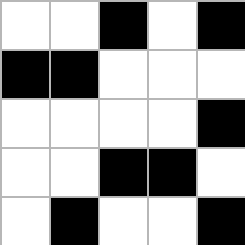[["white", "white", "black", "white", "black"], ["black", "black", "white", "white", "white"], ["white", "white", "white", "white", "black"], ["white", "white", "black", "black", "white"], ["white", "black", "white", "white", "black"]]